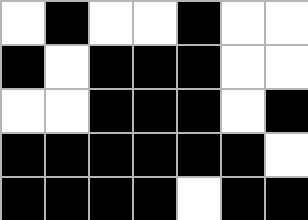[["white", "black", "white", "white", "black", "white", "white"], ["black", "white", "black", "black", "black", "white", "white"], ["white", "white", "black", "black", "black", "white", "black"], ["black", "black", "black", "black", "black", "black", "white"], ["black", "black", "black", "black", "white", "black", "black"]]